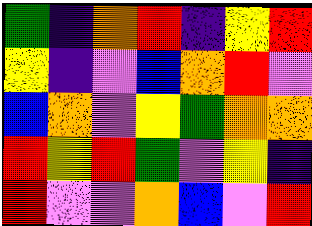[["green", "indigo", "orange", "red", "indigo", "yellow", "red"], ["yellow", "indigo", "violet", "blue", "orange", "red", "violet"], ["blue", "orange", "violet", "yellow", "green", "orange", "orange"], ["red", "yellow", "red", "green", "violet", "yellow", "indigo"], ["red", "violet", "violet", "orange", "blue", "violet", "red"]]